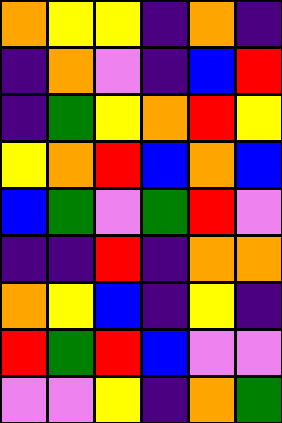[["orange", "yellow", "yellow", "indigo", "orange", "indigo"], ["indigo", "orange", "violet", "indigo", "blue", "red"], ["indigo", "green", "yellow", "orange", "red", "yellow"], ["yellow", "orange", "red", "blue", "orange", "blue"], ["blue", "green", "violet", "green", "red", "violet"], ["indigo", "indigo", "red", "indigo", "orange", "orange"], ["orange", "yellow", "blue", "indigo", "yellow", "indigo"], ["red", "green", "red", "blue", "violet", "violet"], ["violet", "violet", "yellow", "indigo", "orange", "green"]]